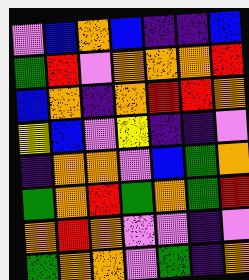[["violet", "blue", "orange", "blue", "indigo", "indigo", "blue"], ["green", "red", "violet", "orange", "orange", "orange", "red"], ["blue", "orange", "indigo", "orange", "red", "red", "orange"], ["yellow", "blue", "violet", "yellow", "indigo", "indigo", "violet"], ["indigo", "orange", "orange", "violet", "blue", "green", "orange"], ["green", "orange", "red", "green", "orange", "green", "red"], ["orange", "red", "orange", "violet", "violet", "indigo", "violet"], ["green", "orange", "orange", "violet", "green", "indigo", "orange"]]